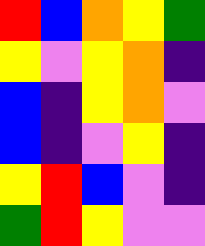[["red", "blue", "orange", "yellow", "green"], ["yellow", "violet", "yellow", "orange", "indigo"], ["blue", "indigo", "yellow", "orange", "violet"], ["blue", "indigo", "violet", "yellow", "indigo"], ["yellow", "red", "blue", "violet", "indigo"], ["green", "red", "yellow", "violet", "violet"]]